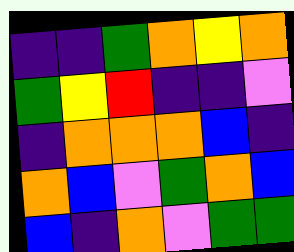[["indigo", "indigo", "green", "orange", "yellow", "orange"], ["green", "yellow", "red", "indigo", "indigo", "violet"], ["indigo", "orange", "orange", "orange", "blue", "indigo"], ["orange", "blue", "violet", "green", "orange", "blue"], ["blue", "indigo", "orange", "violet", "green", "green"]]